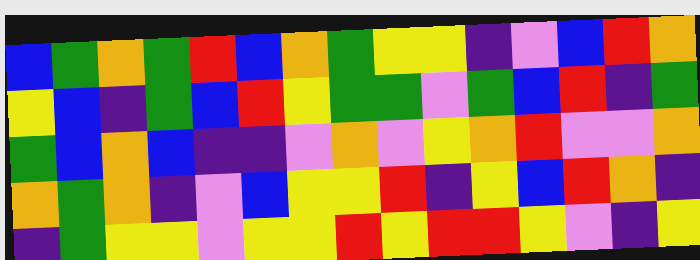[["blue", "green", "orange", "green", "red", "blue", "orange", "green", "yellow", "yellow", "indigo", "violet", "blue", "red", "orange"], ["yellow", "blue", "indigo", "green", "blue", "red", "yellow", "green", "green", "violet", "green", "blue", "red", "indigo", "green"], ["green", "blue", "orange", "blue", "indigo", "indigo", "violet", "orange", "violet", "yellow", "orange", "red", "violet", "violet", "orange"], ["orange", "green", "orange", "indigo", "violet", "blue", "yellow", "yellow", "red", "indigo", "yellow", "blue", "red", "orange", "indigo"], ["indigo", "green", "yellow", "yellow", "violet", "yellow", "yellow", "red", "yellow", "red", "red", "yellow", "violet", "indigo", "yellow"]]